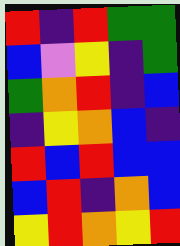[["red", "indigo", "red", "green", "green"], ["blue", "violet", "yellow", "indigo", "green"], ["green", "orange", "red", "indigo", "blue"], ["indigo", "yellow", "orange", "blue", "indigo"], ["red", "blue", "red", "blue", "blue"], ["blue", "red", "indigo", "orange", "blue"], ["yellow", "red", "orange", "yellow", "red"]]